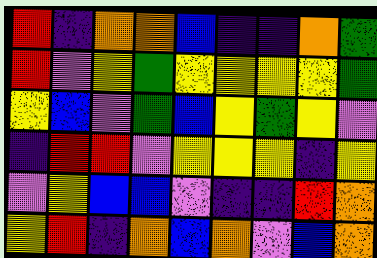[["red", "indigo", "orange", "orange", "blue", "indigo", "indigo", "orange", "green"], ["red", "violet", "yellow", "green", "yellow", "yellow", "yellow", "yellow", "green"], ["yellow", "blue", "violet", "green", "blue", "yellow", "green", "yellow", "violet"], ["indigo", "red", "red", "violet", "yellow", "yellow", "yellow", "indigo", "yellow"], ["violet", "yellow", "blue", "blue", "violet", "indigo", "indigo", "red", "orange"], ["yellow", "red", "indigo", "orange", "blue", "orange", "violet", "blue", "orange"]]